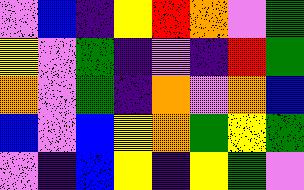[["violet", "blue", "indigo", "yellow", "red", "orange", "violet", "green"], ["yellow", "violet", "green", "indigo", "violet", "indigo", "red", "green"], ["orange", "violet", "green", "indigo", "orange", "violet", "orange", "blue"], ["blue", "violet", "blue", "yellow", "orange", "green", "yellow", "green"], ["violet", "indigo", "blue", "yellow", "indigo", "yellow", "green", "violet"]]